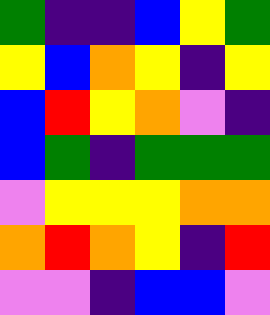[["green", "indigo", "indigo", "blue", "yellow", "green"], ["yellow", "blue", "orange", "yellow", "indigo", "yellow"], ["blue", "red", "yellow", "orange", "violet", "indigo"], ["blue", "green", "indigo", "green", "green", "green"], ["violet", "yellow", "yellow", "yellow", "orange", "orange"], ["orange", "red", "orange", "yellow", "indigo", "red"], ["violet", "violet", "indigo", "blue", "blue", "violet"]]